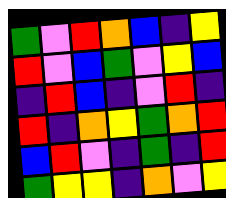[["green", "violet", "red", "orange", "blue", "indigo", "yellow"], ["red", "violet", "blue", "green", "violet", "yellow", "blue"], ["indigo", "red", "blue", "indigo", "violet", "red", "indigo"], ["red", "indigo", "orange", "yellow", "green", "orange", "red"], ["blue", "red", "violet", "indigo", "green", "indigo", "red"], ["green", "yellow", "yellow", "indigo", "orange", "violet", "yellow"]]